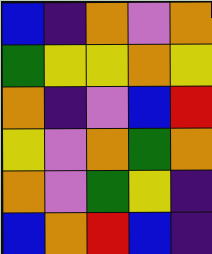[["blue", "indigo", "orange", "violet", "orange"], ["green", "yellow", "yellow", "orange", "yellow"], ["orange", "indigo", "violet", "blue", "red"], ["yellow", "violet", "orange", "green", "orange"], ["orange", "violet", "green", "yellow", "indigo"], ["blue", "orange", "red", "blue", "indigo"]]